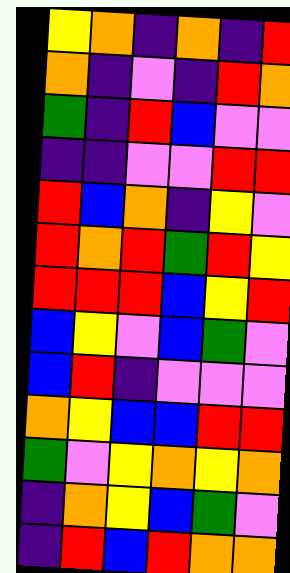[["yellow", "orange", "indigo", "orange", "indigo", "red"], ["orange", "indigo", "violet", "indigo", "red", "orange"], ["green", "indigo", "red", "blue", "violet", "violet"], ["indigo", "indigo", "violet", "violet", "red", "red"], ["red", "blue", "orange", "indigo", "yellow", "violet"], ["red", "orange", "red", "green", "red", "yellow"], ["red", "red", "red", "blue", "yellow", "red"], ["blue", "yellow", "violet", "blue", "green", "violet"], ["blue", "red", "indigo", "violet", "violet", "violet"], ["orange", "yellow", "blue", "blue", "red", "red"], ["green", "violet", "yellow", "orange", "yellow", "orange"], ["indigo", "orange", "yellow", "blue", "green", "violet"], ["indigo", "red", "blue", "red", "orange", "orange"]]